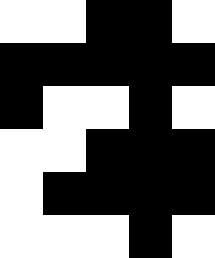[["white", "white", "black", "black", "white"], ["black", "black", "black", "black", "black"], ["black", "white", "white", "black", "white"], ["white", "white", "black", "black", "black"], ["white", "black", "black", "black", "black"], ["white", "white", "white", "black", "white"]]